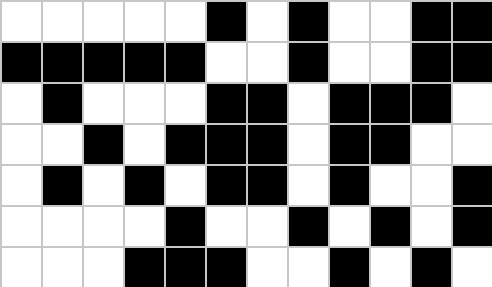[["white", "white", "white", "white", "white", "black", "white", "black", "white", "white", "black", "black"], ["black", "black", "black", "black", "black", "white", "white", "black", "white", "white", "black", "black"], ["white", "black", "white", "white", "white", "black", "black", "white", "black", "black", "black", "white"], ["white", "white", "black", "white", "black", "black", "black", "white", "black", "black", "white", "white"], ["white", "black", "white", "black", "white", "black", "black", "white", "black", "white", "white", "black"], ["white", "white", "white", "white", "black", "white", "white", "black", "white", "black", "white", "black"], ["white", "white", "white", "black", "black", "black", "white", "white", "black", "white", "black", "white"]]